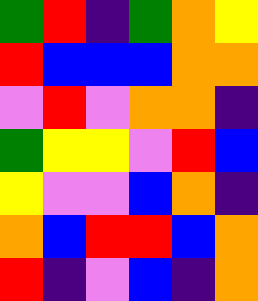[["green", "red", "indigo", "green", "orange", "yellow"], ["red", "blue", "blue", "blue", "orange", "orange"], ["violet", "red", "violet", "orange", "orange", "indigo"], ["green", "yellow", "yellow", "violet", "red", "blue"], ["yellow", "violet", "violet", "blue", "orange", "indigo"], ["orange", "blue", "red", "red", "blue", "orange"], ["red", "indigo", "violet", "blue", "indigo", "orange"]]